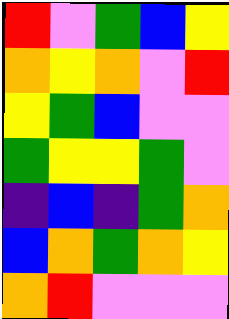[["red", "violet", "green", "blue", "yellow"], ["orange", "yellow", "orange", "violet", "red"], ["yellow", "green", "blue", "violet", "violet"], ["green", "yellow", "yellow", "green", "violet"], ["indigo", "blue", "indigo", "green", "orange"], ["blue", "orange", "green", "orange", "yellow"], ["orange", "red", "violet", "violet", "violet"]]